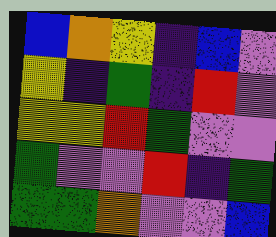[["blue", "orange", "yellow", "indigo", "blue", "violet"], ["yellow", "indigo", "green", "indigo", "red", "violet"], ["yellow", "yellow", "red", "green", "violet", "violet"], ["green", "violet", "violet", "red", "indigo", "green"], ["green", "green", "orange", "violet", "violet", "blue"]]